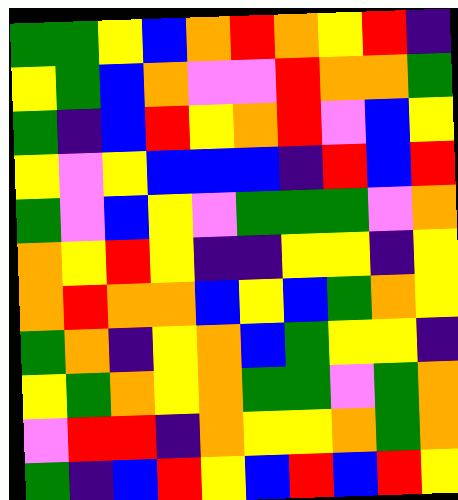[["green", "green", "yellow", "blue", "orange", "red", "orange", "yellow", "red", "indigo"], ["yellow", "green", "blue", "orange", "violet", "violet", "red", "orange", "orange", "green"], ["green", "indigo", "blue", "red", "yellow", "orange", "red", "violet", "blue", "yellow"], ["yellow", "violet", "yellow", "blue", "blue", "blue", "indigo", "red", "blue", "red"], ["green", "violet", "blue", "yellow", "violet", "green", "green", "green", "violet", "orange"], ["orange", "yellow", "red", "yellow", "indigo", "indigo", "yellow", "yellow", "indigo", "yellow"], ["orange", "red", "orange", "orange", "blue", "yellow", "blue", "green", "orange", "yellow"], ["green", "orange", "indigo", "yellow", "orange", "blue", "green", "yellow", "yellow", "indigo"], ["yellow", "green", "orange", "yellow", "orange", "green", "green", "violet", "green", "orange"], ["violet", "red", "red", "indigo", "orange", "yellow", "yellow", "orange", "green", "orange"], ["green", "indigo", "blue", "red", "yellow", "blue", "red", "blue", "red", "yellow"]]